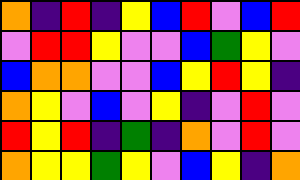[["orange", "indigo", "red", "indigo", "yellow", "blue", "red", "violet", "blue", "red"], ["violet", "red", "red", "yellow", "violet", "violet", "blue", "green", "yellow", "violet"], ["blue", "orange", "orange", "violet", "violet", "blue", "yellow", "red", "yellow", "indigo"], ["orange", "yellow", "violet", "blue", "violet", "yellow", "indigo", "violet", "red", "violet"], ["red", "yellow", "red", "indigo", "green", "indigo", "orange", "violet", "red", "violet"], ["orange", "yellow", "yellow", "green", "yellow", "violet", "blue", "yellow", "indigo", "orange"]]